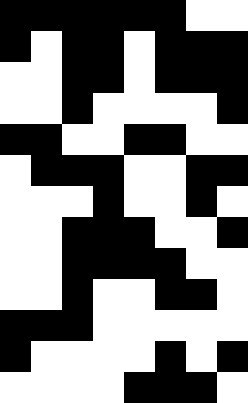[["black", "black", "black", "black", "black", "black", "white", "white"], ["black", "white", "black", "black", "white", "black", "black", "black"], ["white", "white", "black", "black", "white", "black", "black", "black"], ["white", "white", "black", "white", "white", "white", "white", "black"], ["black", "black", "white", "white", "black", "black", "white", "white"], ["white", "black", "black", "black", "white", "white", "black", "black"], ["white", "white", "white", "black", "white", "white", "black", "white"], ["white", "white", "black", "black", "black", "white", "white", "black"], ["white", "white", "black", "black", "black", "black", "white", "white"], ["white", "white", "black", "white", "white", "black", "black", "white"], ["black", "black", "black", "white", "white", "white", "white", "white"], ["black", "white", "white", "white", "white", "black", "white", "black"], ["white", "white", "white", "white", "black", "black", "black", "white"]]